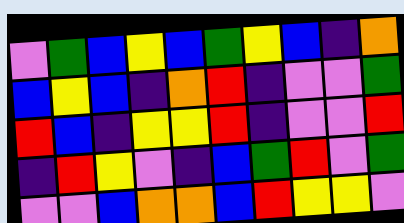[["violet", "green", "blue", "yellow", "blue", "green", "yellow", "blue", "indigo", "orange"], ["blue", "yellow", "blue", "indigo", "orange", "red", "indigo", "violet", "violet", "green"], ["red", "blue", "indigo", "yellow", "yellow", "red", "indigo", "violet", "violet", "red"], ["indigo", "red", "yellow", "violet", "indigo", "blue", "green", "red", "violet", "green"], ["violet", "violet", "blue", "orange", "orange", "blue", "red", "yellow", "yellow", "violet"]]